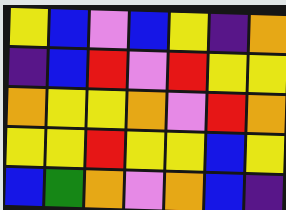[["yellow", "blue", "violet", "blue", "yellow", "indigo", "orange"], ["indigo", "blue", "red", "violet", "red", "yellow", "yellow"], ["orange", "yellow", "yellow", "orange", "violet", "red", "orange"], ["yellow", "yellow", "red", "yellow", "yellow", "blue", "yellow"], ["blue", "green", "orange", "violet", "orange", "blue", "indigo"]]